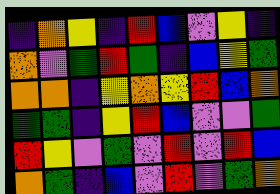[["indigo", "orange", "yellow", "indigo", "red", "blue", "violet", "yellow", "indigo"], ["orange", "violet", "green", "red", "green", "indigo", "blue", "yellow", "green"], ["orange", "orange", "indigo", "yellow", "orange", "yellow", "red", "blue", "orange"], ["green", "green", "indigo", "yellow", "red", "blue", "violet", "violet", "green"], ["red", "yellow", "violet", "green", "violet", "red", "violet", "red", "blue"], ["orange", "green", "indigo", "blue", "violet", "red", "violet", "green", "orange"]]